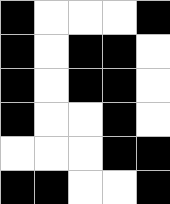[["black", "white", "white", "white", "black"], ["black", "white", "black", "black", "white"], ["black", "white", "black", "black", "white"], ["black", "white", "white", "black", "white"], ["white", "white", "white", "black", "black"], ["black", "black", "white", "white", "black"]]